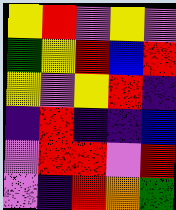[["yellow", "red", "violet", "yellow", "violet"], ["green", "yellow", "red", "blue", "red"], ["yellow", "violet", "yellow", "red", "indigo"], ["indigo", "red", "indigo", "indigo", "blue"], ["violet", "red", "red", "violet", "red"], ["violet", "indigo", "red", "orange", "green"]]